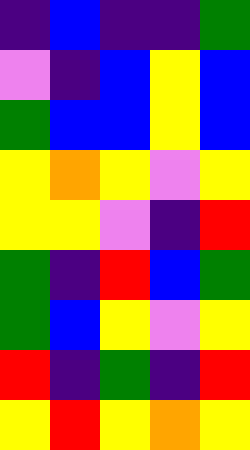[["indigo", "blue", "indigo", "indigo", "green"], ["violet", "indigo", "blue", "yellow", "blue"], ["green", "blue", "blue", "yellow", "blue"], ["yellow", "orange", "yellow", "violet", "yellow"], ["yellow", "yellow", "violet", "indigo", "red"], ["green", "indigo", "red", "blue", "green"], ["green", "blue", "yellow", "violet", "yellow"], ["red", "indigo", "green", "indigo", "red"], ["yellow", "red", "yellow", "orange", "yellow"]]